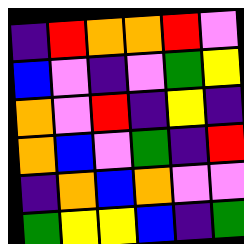[["indigo", "red", "orange", "orange", "red", "violet"], ["blue", "violet", "indigo", "violet", "green", "yellow"], ["orange", "violet", "red", "indigo", "yellow", "indigo"], ["orange", "blue", "violet", "green", "indigo", "red"], ["indigo", "orange", "blue", "orange", "violet", "violet"], ["green", "yellow", "yellow", "blue", "indigo", "green"]]